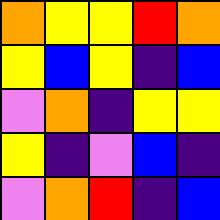[["orange", "yellow", "yellow", "red", "orange"], ["yellow", "blue", "yellow", "indigo", "blue"], ["violet", "orange", "indigo", "yellow", "yellow"], ["yellow", "indigo", "violet", "blue", "indigo"], ["violet", "orange", "red", "indigo", "blue"]]